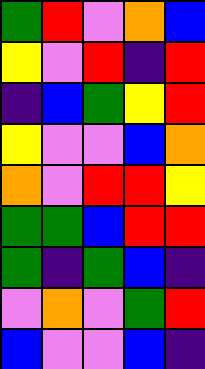[["green", "red", "violet", "orange", "blue"], ["yellow", "violet", "red", "indigo", "red"], ["indigo", "blue", "green", "yellow", "red"], ["yellow", "violet", "violet", "blue", "orange"], ["orange", "violet", "red", "red", "yellow"], ["green", "green", "blue", "red", "red"], ["green", "indigo", "green", "blue", "indigo"], ["violet", "orange", "violet", "green", "red"], ["blue", "violet", "violet", "blue", "indigo"]]